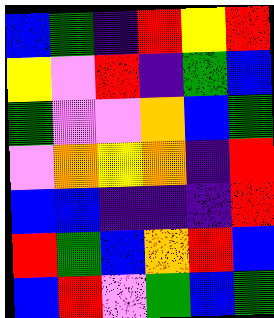[["blue", "green", "indigo", "red", "yellow", "red"], ["yellow", "violet", "red", "indigo", "green", "blue"], ["green", "violet", "violet", "orange", "blue", "green"], ["violet", "orange", "yellow", "orange", "indigo", "red"], ["blue", "blue", "indigo", "indigo", "indigo", "red"], ["red", "green", "blue", "orange", "red", "blue"], ["blue", "red", "violet", "green", "blue", "green"]]